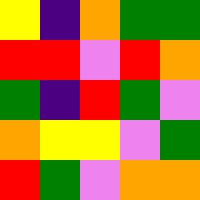[["yellow", "indigo", "orange", "green", "green"], ["red", "red", "violet", "red", "orange"], ["green", "indigo", "red", "green", "violet"], ["orange", "yellow", "yellow", "violet", "green"], ["red", "green", "violet", "orange", "orange"]]